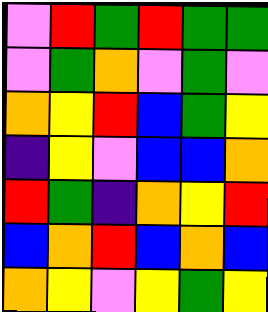[["violet", "red", "green", "red", "green", "green"], ["violet", "green", "orange", "violet", "green", "violet"], ["orange", "yellow", "red", "blue", "green", "yellow"], ["indigo", "yellow", "violet", "blue", "blue", "orange"], ["red", "green", "indigo", "orange", "yellow", "red"], ["blue", "orange", "red", "blue", "orange", "blue"], ["orange", "yellow", "violet", "yellow", "green", "yellow"]]